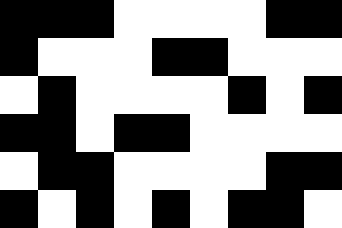[["black", "black", "black", "white", "white", "white", "white", "black", "black"], ["black", "white", "white", "white", "black", "black", "white", "white", "white"], ["white", "black", "white", "white", "white", "white", "black", "white", "black"], ["black", "black", "white", "black", "black", "white", "white", "white", "white"], ["white", "black", "black", "white", "white", "white", "white", "black", "black"], ["black", "white", "black", "white", "black", "white", "black", "black", "white"]]